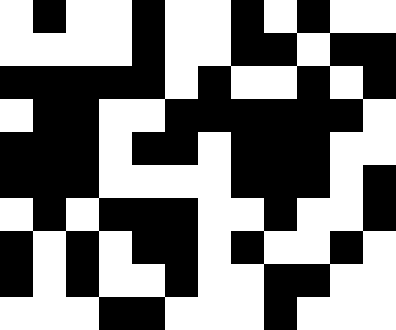[["white", "black", "white", "white", "black", "white", "white", "black", "white", "black", "white", "white"], ["white", "white", "white", "white", "black", "white", "white", "black", "black", "white", "black", "black"], ["black", "black", "black", "black", "black", "white", "black", "white", "white", "black", "white", "black"], ["white", "black", "black", "white", "white", "black", "black", "black", "black", "black", "black", "white"], ["black", "black", "black", "white", "black", "black", "white", "black", "black", "black", "white", "white"], ["black", "black", "black", "white", "white", "white", "white", "black", "black", "black", "white", "black"], ["white", "black", "white", "black", "black", "black", "white", "white", "black", "white", "white", "black"], ["black", "white", "black", "white", "black", "black", "white", "black", "white", "white", "black", "white"], ["black", "white", "black", "white", "white", "black", "white", "white", "black", "black", "white", "white"], ["white", "white", "white", "black", "black", "white", "white", "white", "black", "white", "white", "white"]]